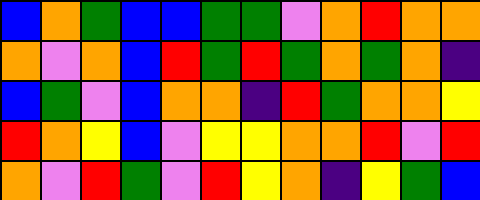[["blue", "orange", "green", "blue", "blue", "green", "green", "violet", "orange", "red", "orange", "orange"], ["orange", "violet", "orange", "blue", "red", "green", "red", "green", "orange", "green", "orange", "indigo"], ["blue", "green", "violet", "blue", "orange", "orange", "indigo", "red", "green", "orange", "orange", "yellow"], ["red", "orange", "yellow", "blue", "violet", "yellow", "yellow", "orange", "orange", "red", "violet", "red"], ["orange", "violet", "red", "green", "violet", "red", "yellow", "orange", "indigo", "yellow", "green", "blue"]]